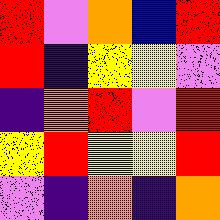[["red", "violet", "orange", "blue", "red"], ["red", "indigo", "yellow", "yellow", "violet"], ["indigo", "orange", "red", "violet", "red"], ["yellow", "red", "yellow", "yellow", "red"], ["violet", "indigo", "orange", "indigo", "orange"]]